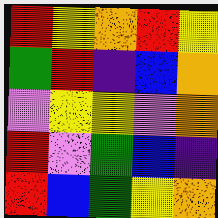[["red", "yellow", "orange", "red", "yellow"], ["green", "red", "indigo", "blue", "orange"], ["violet", "yellow", "yellow", "violet", "orange"], ["red", "violet", "green", "blue", "indigo"], ["red", "blue", "green", "yellow", "orange"]]